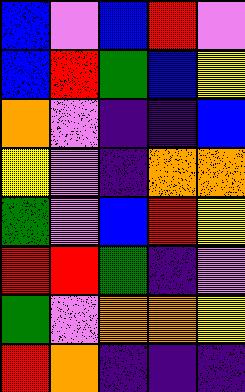[["blue", "violet", "blue", "red", "violet"], ["blue", "red", "green", "blue", "yellow"], ["orange", "violet", "indigo", "indigo", "blue"], ["yellow", "violet", "indigo", "orange", "orange"], ["green", "violet", "blue", "red", "yellow"], ["red", "red", "green", "indigo", "violet"], ["green", "violet", "orange", "orange", "yellow"], ["red", "orange", "indigo", "indigo", "indigo"]]